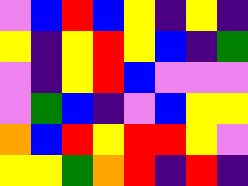[["violet", "blue", "red", "blue", "yellow", "indigo", "yellow", "indigo"], ["yellow", "indigo", "yellow", "red", "yellow", "blue", "indigo", "green"], ["violet", "indigo", "yellow", "red", "blue", "violet", "violet", "violet"], ["violet", "green", "blue", "indigo", "violet", "blue", "yellow", "yellow"], ["orange", "blue", "red", "yellow", "red", "red", "yellow", "violet"], ["yellow", "yellow", "green", "orange", "red", "indigo", "red", "indigo"]]